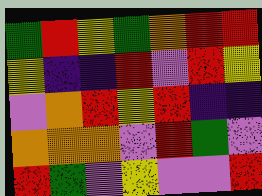[["green", "red", "yellow", "green", "orange", "red", "red"], ["yellow", "indigo", "indigo", "red", "violet", "red", "yellow"], ["violet", "orange", "red", "yellow", "red", "indigo", "indigo"], ["orange", "orange", "orange", "violet", "red", "green", "violet"], ["red", "green", "violet", "yellow", "violet", "violet", "red"]]